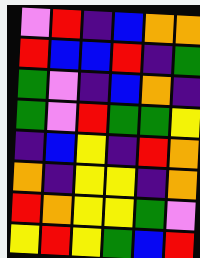[["violet", "red", "indigo", "blue", "orange", "orange"], ["red", "blue", "blue", "red", "indigo", "green"], ["green", "violet", "indigo", "blue", "orange", "indigo"], ["green", "violet", "red", "green", "green", "yellow"], ["indigo", "blue", "yellow", "indigo", "red", "orange"], ["orange", "indigo", "yellow", "yellow", "indigo", "orange"], ["red", "orange", "yellow", "yellow", "green", "violet"], ["yellow", "red", "yellow", "green", "blue", "red"]]